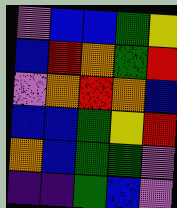[["violet", "blue", "blue", "green", "yellow"], ["blue", "red", "orange", "green", "red"], ["violet", "orange", "red", "orange", "blue"], ["blue", "blue", "green", "yellow", "red"], ["orange", "blue", "green", "green", "violet"], ["indigo", "indigo", "green", "blue", "violet"]]